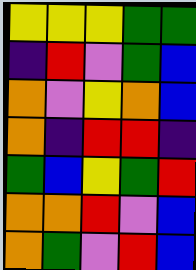[["yellow", "yellow", "yellow", "green", "green"], ["indigo", "red", "violet", "green", "blue"], ["orange", "violet", "yellow", "orange", "blue"], ["orange", "indigo", "red", "red", "indigo"], ["green", "blue", "yellow", "green", "red"], ["orange", "orange", "red", "violet", "blue"], ["orange", "green", "violet", "red", "blue"]]